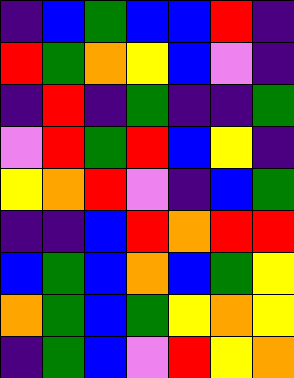[["indigo", "blue", "green", "blue", "blue", "red", "indigo"], ["red", "green", "orange", "yellow", "blue", "violet", "indigo"], ["indigo", "red", "indigo", "green", "indigo", "indigo", "green"], ["violet", "red", "green", "red", "blue", "yellow", "indigo"], ["yellow", "orange", "red", "violet", "indigo", "blue", "green"], ["indigo", "indigo", "blue", "red", "orange", "red", "red"], ["blue", "green", "blue", "orange", "blue", "green", "yellow"], ["orange", "green", "blue", "green", "yellow", "orange", "yellow"], ["indigo", "green", "blue", "violet", "red", "yellow", "orange"]]